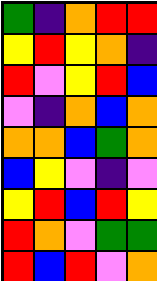[["green", "indigo", "orange", "red", "red"], ["yellow", "red", "yellow", "orange", "indigo"], ["red", "violet", "yellow", "red", "blue"], ["violet", "indigo", "orange", "blue", "orange"], ["orange", "orange", "blue", "green", "orange"], ["blue", "yellow", "violet", "indigo", "violet"], ["yellow", "red", "blue", "red", "yellow"], ["red", "orange", "violet", "green", "green"], ["red", "blue", "red", "violet", "orange"]]